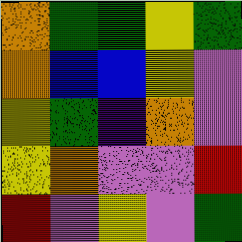[["orange", "green", "green", "yellow", "green"], ["orange", "blue", "blue", "yellow", "violet"], ["yellow", "green", "indigo", "orange", "violet"], ["yellow", "orange", "violet", "violet", "red"], ["red", "violet", "yellow", "violet", "green"]]